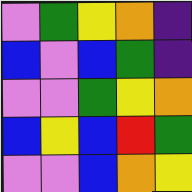[["violet", "green", "yellow", "orange", "indigo"], ["blue", "violet", "blue", "green", "indigo"], ["violet", "violet", "green", "yellow", "orange"], ["blue", "yellow", "blue", "red", "green"], ["violet", "violet", "blue", "orange", "yellow"]]